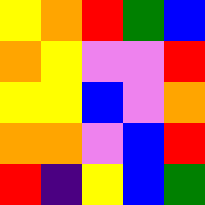[["yellow", "orange", "red", "green", "blue"], ["orange", "yellow", "violet", "violet", "red"], ["yellow", "yellow", "blue", "violet", "orange"], ["orange", "orange", "violet", "blue", "red"], ["red", "indigo", "yellow", "blue", "green"]]